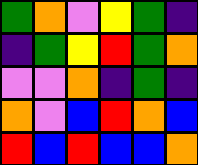[["green", "orange", "violet", "yellow", "green", "indigo"], ["indigo", "green", "yellow", "red", "green", "orange"], ["violet", "violet", "orange", "indigo", "green", "indigo"], ["orange", "violet", "blue", "red", "orange", "blue"], ["red", "blue", "red", "blue", "blue", "orange"]]